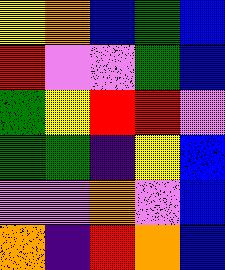[["yellow", "orange", "blue", "green", "blue"], ["red", "violet", "violet", "green", "blue"], ["green", "yellow", "red", "red", "violet"], ["green", "green", "indigo", "yellow", "blue"], ["violet", "violet", "orange", "violet", "blue"], ["orange", "indigo", "red", "orange", "blue"]]